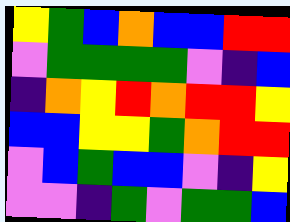[["yellow", "green", "blue", "orange", "blue", "blue", "red", "red"], ["violet", "green", "green", "green", "green", "violet", "indigo", "blue"], ["indigo", "orange", "yellow", "red", "orange", "red", "red", "yellow"], ["blue", "blue", "yellow", "yellow", "green", "orange", "red", "red"], ["violet", "blue", "green", "blue", "blue", "violet", "indigo", "yellow"], ["violet", "violet", "indigo", "green", "violet", "green", "green", "blue"]]